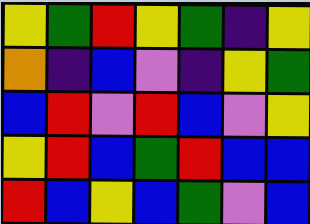[["yellow", "green", "red", "yellow", "green", "indigo", "yellow"], ["orange", "indigo", "blue", "violet", "indigo", "yellow", "green"], ["blue", "red", "violet", "red", "blue", "violet", "yellow"], ["yellow", "red", "blue", "green", "red", "blue", "blue"], ["red", "blue", "yellow", "blue", "green", "violet", "blue"]]